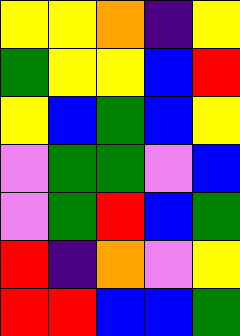[["yellow", "yellow", "orange", "indigo", "yellow"], ["green", "yellow", "yellow", "blue", "red"], ["yellow", "blue", "green", "blue", "yellow"], ["violet", "green", "green", "violet", "blue"], ["violet", "green", "red", "blue", "green"], ["red", "indigo", "orange", "violet", "yellow"], ["red", "red", "blue", "blue", "green"]]